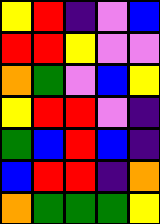[["yellow", "red", "indigo", "violet", "blue"], ["red", "red", "yellow", "violet", "violet"], ["orange", "green", "violet", "blue", "yellow"], ["yellow", "red", "red", "violet", "indigo"], ["green", "blue", "red", "blue", "indigo"], ["blue", "red", "red", "indigo", "orange"], ["orange", "green", "green", "green", "yellow"]]